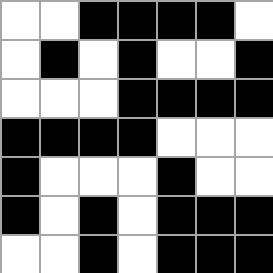[["white", "white", "black", "black", "black", "black", "white"], ["white", "black", "white", "black", "white", "white", "black"], ["white", "white", "white", "black", "black", "black", "black"], ["black", "black", "black", "black", "white", "white", "white"], ["black", "white", "white", "white", "black", "white", "white"], ["black", "white", "black", "white", "black", "black", "black"], ["white", "white", "black", "white", "black", "black", "black"]]